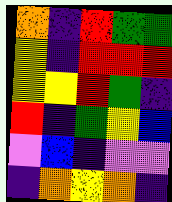[["orange", "indigo", "red", "green", "green"], ["yellow", "indigo", "red", "red", "red"], ["yellow", "yellow", "red", "green", "indigo"], ["red", "indigo", "green", "yellow", "blue"], ["violet", "blue", "indigo", "violet", "violet"], ["indigo", "orange", "yellow", "orange", "indigo"]]